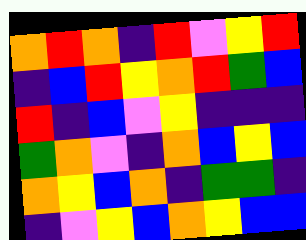[["orange", "red", "orange", "indigo", "red", "violet", "yellow", "red"], ["indigo", "blue", "red", "yellow", "orange", "red", "green", "blue"], ["red", "indigo", "blue", "violet", "yellow", "indigo", "indigo", "indigo"], ["green", "orange", "violet", "indigo", "orange", "blue", "yellow", "blue"], ["orange", "yellow", "blue", "orange", "indigo", "green", "green", "indigo"], ["indigo", "violet", "yellow", "blue", "orange", "yellow", "blue", "blue"]]